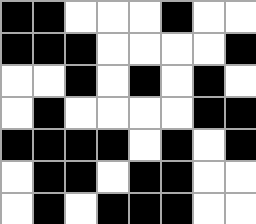[["black", "black", "white", "white", "white", "black", "white", "white"], ["black", "black", "black", "white", "white", "white", "white", "black"], ["white", "white", "black", "white", "black", "white", "black", "white"], ["white", "black", "white", "white", "white", "white", "black", "black"], ["black", "black", "black", "black", "white", "black", "white", "black"], ["white", "black", "black", "white", "black", "black", "white", "white"], ["white", "black", "white", "black", "black", "black", "white", "white"]]